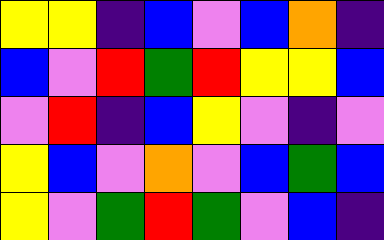[["yellow", "yellow", "indigo", "blue", "violet", "blue", "orange", "indigo"], ["blue", "violet", "red", "green", "red", "yellow", "yellow", "blue"], ["violet", "red", "indigo", "blue", "yellow", "violet", "indigo", "violet"], ["yellow", "blue", "violet", "orange", "violet", "blue", "green", "blue"], ["yellow", "violet", "green", "red", "green", "violet", "blue", "indigo"]]